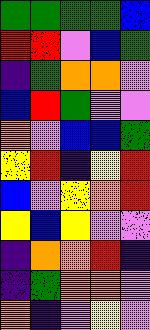[["green", "green", "green", "green", "blue"], ["red", "red", "violet", "blue", "green"], ["indigo", "green", "orange", "orange", "violet"], ["blue", "red", "green", "violet", "violet"], ["orange", "violet", "blue", "blue", "green"], ["yellow", "red", "indigo", "yellow", "red"], ["blue", "violet", "yellow", "orange", "red"], ["yellow", "blue", "yellow", "violet", "violet"], ["indigo", "orange", "orange", "red", "indigo"], ["indigo", "green", "orange", "orange", "violet"], ["orange", "indigo", "violet", "yellow", "violet"]]